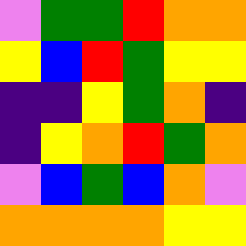[["violet", "green", "green", "red", "orange", "orange"], ["yellow", "blue", "red", "green", "yellow", "yellow"], ["indigo", "indigo", "yellow", "green", "orange", "indigo"], ["indigo", "yellow", "orange", "red", "green", "orange"], ["violet", "blue", "green", "blue", "orange", "violet"], ["orange", "orange", "orange", "orange", "yellow", "yellow"]]